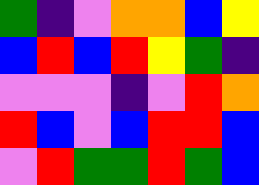[["green", "indigo", "violet", "orange", "orange", "blue", "yellow"], ["blue", "red", "blue", "red", "yellow", "green", "indigo"], ["violet", "violet", "violet", "indigo", "violet", "red", "orange"], ["red", "blue", "violet", "blue", "red", "red", "blue"], ["violet", "red", "green", "green", "red", "green", "blue"]]